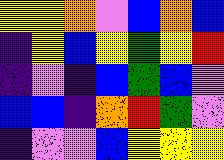[["yellow", "yellow", "orange", "violet", "blue", "orange", "blue"], ["indigo", "yellow", "blue", "yellow", "green", "yellow", "red"], ["indigo", "violet", "indigo", "blue", "green", "blue", "violet"], ["blue", "blue", "indigo", "orange", "red", "green", "violet"], ["indigo", "violet", "violet", "blue", "yellow", "yellow", "yellow"]]